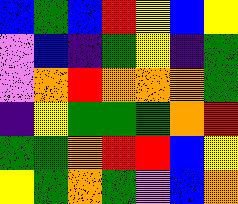[["blue", "green", "blue", "red", "yellow", "blue", "yellow"], ["violet", "blue", "indigo", "green", "yellow", "indigo", "green"], ["violet", "orange", "red", "orange", "orange", "orange", "green"], ["indigo", "yellow", "green", "green", "green", "orange", "red"], ["green", "green", "orange", "red", "red", "blue", "yellow"], ["yellow", "green", "orange", "green", "violet", "blue", "orange"]]